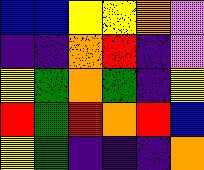[["blue", "blue", "yellow", "yellow", "orange", "violet"], ["indigo", "indigo", "orange", "red", "indigo", "violet"], ["yellow", "green", "orange", "green", "indigo", "yellow"], ["red", "green", "red", "orange", "red", "blue"], ["yellow", "green", "indigo", "indigo", "indigo", "orange"]]